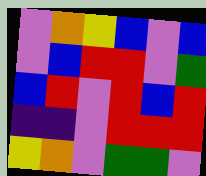[["violet", "orange", "yellow", "blue", "violet", "blue"], ["violet", "blue", "red", "red", "violet", "green"], ["blue", "red", "violet", "red", "blue", "red"], ["indigo", "indigo", "violet", "red", "red", "red"], ["yellow", "orange", "violet", "green", "green", "violet"]]